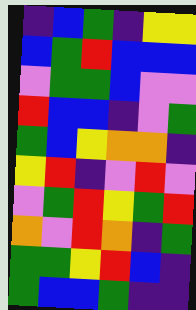[["indigo", "blue", "green", "indigo", "yellow", "yellow"], ["blue", "green", "red", "blue", "blue", "blue"], ["violet", "green", "green", "blue", "violet", "violet"], ["red", "blue", "blue", "indigo", "violet", "green"], ["green", "blue", "yellow", "orange", "orange", "indigo"], ["yellow", "red", "indigo", "violet", "red", "violet"], ["violet", "green", "red", "yellow", "green", "red"], ["orange", "violet", "red", "orange", "indigo", "green"], ["green", "green", "yellow", "red", "blue", "indigo"], ["green", "blue", "blue", "green", "indigo", "indigo"]]